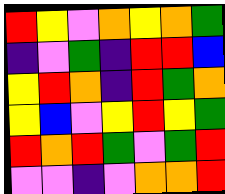[["red", "yellow", "violet", "orange", "yellow", "orange", "green"], ["indigo", "violet", "green", "indigo", "red", "red", "blue"], ["yellow", "red", "orange", "indigo", "red", "green", "orange"], ["yellow", "blue", "violet", "yellow", "red", "yellow", "green"], ["red", "orange", "red", "green", "violet", "green", "red"], ["violet", "violet", "indigo", "violet", "orange", "orange", "red"]]